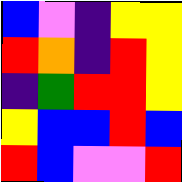[["blue", "violet", "indigo", "yellow", "yellow"], ["red", "orange", "indigo", "red", "yellow"], ["indigo", "green", "red", "red", "yellow"], ["yellow", "blue", "blue", "red", "blue"], ["red", "blue", "violet", "violet", "red"]]